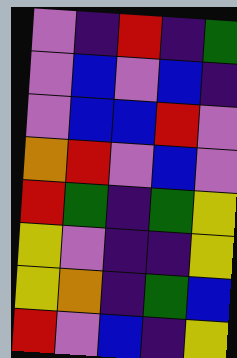[["violet", "indigo", "red", "indigo", "green"], ["violet", "blue", "violet", "blue", "indigo"], ["violet", "blue", "blue", "red", "violet"], ["orange", "red", "violet", "blue", "violet"], ["red", "green", "indigo", "green", "yellow"], ["yellow", "violet", "indigo", "indigo", "yellow"], ["yellow", "orange", "indigo", "green", "blue"], ["red", "violet", "blue", "indigo", "yellow"]]